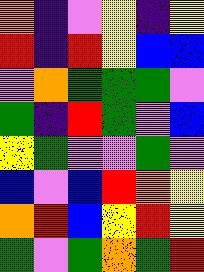[["orange", "indigo", "violet", "yellow", "indigo", "yellow"], ["red", "indigo", "red", "yellow", "blue", "blue"], ["violet", "orange", "green", "green", "green", "violet"], ["green", "indigo", "red", "green", "violet", "blue"], ["yellow", "green", "violet", "violet", "green", "violet"], ["blue", "violet", "blue", "red", "orange", "yellow"], ["orange", "red", "blue", "yellow", "red", "yellow"], ["green", "violet", "green", "orange", "green", "red"]]